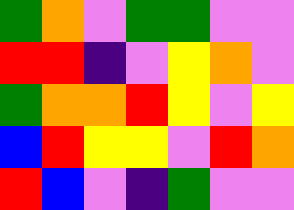[["green", "orange", "violet", "green", "green", "violet", "violet"], ["red", "red", "indigo", "violet", "yellow", "orange", "violet"], ["green", "orange", "orange", "red", "yellow", "violet", "yellow"], ["blue", "red", "yellow", "yellow", "violet", "red", "orange"], ["red", "blue", "violet", "indigo", "green", "violet", "violet"]]